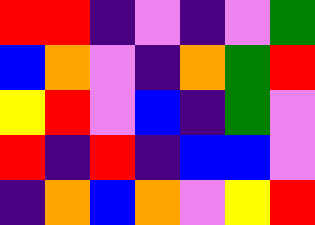[["red", "red", "indigo", "violet", "indigo", "violet", "green"], ["blue", "orange", "violet", "indigo", "orange", "green", "red"], ["yellow", "red", "violet", "blue", "indigo", "green", "violet"], ["red", "indigo", "red", "indigo", "blue", "blue", "violet"], ["indigo", "orange", "blue", "orange", "violet", "yellow", "red"]]